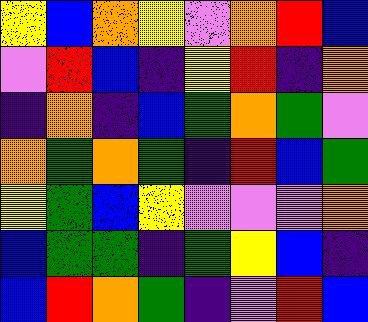[["yellow", "blue", "orange", "yellow", "violet", "orange", "red", "blue"], ["violet", "red", "blue", "indigo", "yellow", "red", "indigo", "orange"], ["indigo", "orange", "indigo", "blue", "green", "orange", "green", "violet"], ["orange", "green", "orange", "green", "indigo", "red", "blue", "green"], ["yellow", "green", "blue", "yellow", "violet", "violet", "violet", "orange"], ["blue", "green", "green", "indigo", "green", "yellow", "blue", "indigo"], ["blue", "red", "orange", "green", "indigo", "violet", "red", "blue"]]